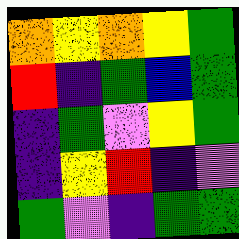[["orange", "yellow", "orange", "yellow", "green"], ["red", "indigo", "green", "blue", "green"], ["indigo", "green", "violet", "yellow", "green"], ["indigo", "yellow", "red", "indigo", "violet"], ["green", "violet", "indigo", "green", "green"]]